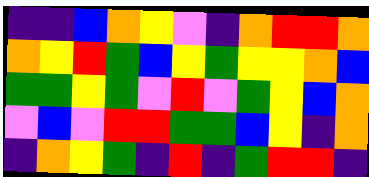[["indigo", "indigo", "blue", "orange", "yellow", "violet", "indigo", "orange", "red", "red", "orange"], ["orange", "yellow", "red", "green", "blue", "yellow", "green", "yellow", "yellow", "orange", "blue"], ["green", "green", "yellow", "green", "violet", "red", "violet", "green", "yellow", "blue", "orange"], ["violet", "blue", "violet", "red", "red", "green", "green", "blue", "yellow", "indigo", "orange"], ["indigo", "orange", "yellow", "green", "indigo", "red", "indigo", "green", "red", "red", "indigo"]]